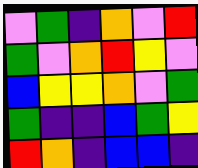[["violet", "green", "indigo", "orange", "violet", "red"], ["green", "violet", "orange", "red", "yellow", "violet"], ["blue", "yellow", "yellow", "orange", "violet", "green"], ["green", "indigo", "indigo", "blue", "green", "yellow"], ["red", "orange", "indigo", "blue", "blue", "indigo"]]